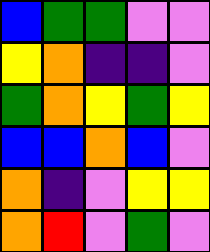[["blue", "green", "green", "violet", "violet"], ["yellow", "orange", "indigo", "indigo", "violet"], ["green", "orange", "yellow", "green", "yellow"], ["blue", "blue", "orange", "blue", "violet"], ["orange", "indigo", "violet", "yellow", "yellow"], ["orange", "red", "violet", "green", "violet"]]